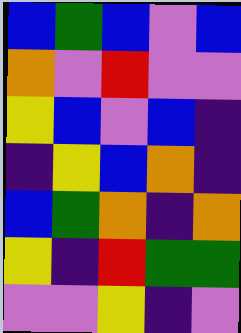[["blue", "green", "blue", "violet", "blue"], ["orange", "violet", "red", "violet", "violet"], ["yellow", "blue", "violet", "blue", "indigo"], ["indigo", "yellow", "blue", "orange", "indigo"], ["blue", "green", "orange", "indigo", "orange"], ["yellow", "indigo", "red", "green", "green"], ["violet", "violet", "yellow", "indigo", "violet"]]